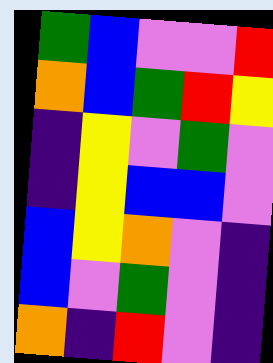[["green", "blue", "violet", "violet", "red"], ["orange", "blue", "green", "red", "yellow"], ["indigo", "yellow", "violet", "green", "violet"], ["indigo", "yellow", "blue", "blue", "violet"], ["blue", "yellow", "orange", "violet", "indigo"], ["blue", "violet", "green", "violet", "indigo"], ["orange", "indigo", "red", "violet", "indigo"]]